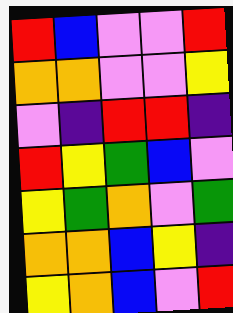[["red", "blue", "violet", "violet", "red"], ["orange", "orange", "violet", "violet", "yellow"], ["violet", "indigo", "red", "red", "indigo"], ["red", "yellow", "green", "blue", "violet"], ["yellow", "green", "orange", "violet", "green"], ["orange", "orange", "blue", "yellow", "indigo"], ["yellow", "orange", "blue", "violet", "red"]]